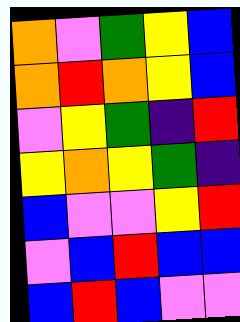[["orange", "violet", "green", "yellow", "blue"], ["orange", "red", "orange", "yellow", "blue"], ["violet", "yellow", "green", "indigo", "red"], ["yellow", "orange", "yellow", "green", "indigo"], ["blue", "violet", "violet", "yellow", "red"], ["violet", "blue", "red", "blue", "blue"], ["blue", "red", "blue", "violet", "violet"]]